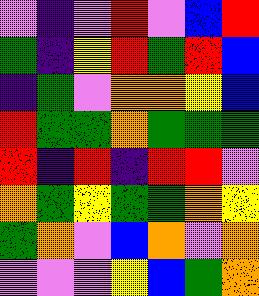[["violet", "indigo", "violet", "red", "violet", "blue", "red"], ["green", "indigo", "yellow", "red", "green", "red", "blue"], ["indigo", "green", "violet", "orange", "orange", "yellow", "blue"], ["red", "green", "green", "orange", "green", "green", "green"], ["red", "indigo", "red", "indigo", "red", "red", "violet"], ["orange", "green", "yellow", "green", "green", "orange", "yellow"], ["green", "orange", "violet", "blue", "orange", "violet", "orange"], ["violet", "violet", "violet", "yellow", "blue", "green", "orange"]]